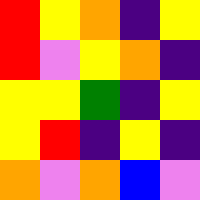[["red", "yellow", "orange", "indigo", "yellow"], ["red", "violet", "yellow", "orange", "indigo"], ["yellow", "yellow", "green", "indigo", "yellow"], ["yellow", "red", "indigo", "yellow", "indigo"], ["orange", "violet", "orange", "blue", "violet"]]